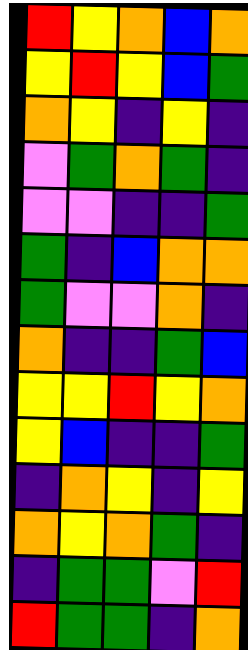[["red", "yellow", "orange", "blue", "orange"], ["yellow", "red", "yellow", "blue", "green"], ["orange", "yellow", "indigo", "yellow", "indigo"], ["violet", "green", "orange", "green", "indigo"], ["violet", "violet", "indigo", "indigo", "green"], ["green", "indigo", "blue", "orange", "orange"], ["green", "violet", "violet", "orange", "indigo"], ["orange", "indigo", "indigo", "green", "blue"], ["yellow", "yellow", "red", "yellow", "orange"], ["yellow", "blue", "indigo", "indigo", "green"], ["indigo", "orange", "yellow", "indigo", "yellow"], ["orange", "yellow", "orange", "green", "indigo"], ["indigo", "green", "green", "violet", "red"], ["red", "green", "green", "indigo", "orange"]]